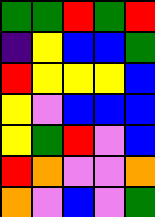[["green", "green", "red", "green", "red"], ["indigo", "yellow", "blue", "blue", "green"], ["red", "yellow", "yellow", "yellow", "blue"], ["yellow", "violet", "blue", "blue", "blue"], ["yellow", "green", "red", "violet", "blue"], ["red", "orange", "violet", "violet", "orange"], ["orange", "violet", "blue", "violet", "green"]]